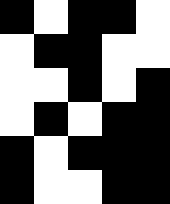[["black", "white", "black", "black", "white"], ["white", "black", "black", "white", "white"], ["white", "white", "black", "white", "black"], ["white", "black", "white", "black", "black"], ["black", "white", "black", "black", "black"], ["black", "white", "white", "black", "black"]]